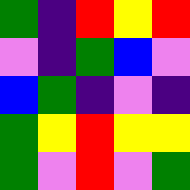[["green", "indigo", "red", "yellow", "red"], ["violet", "indigo", "green", "blue", "violet"], ["blue", "green", "indigo", "violet", "indigo"], ["green", "yellow", "red", "yellow", "yellow"], ["green", "violet", "red", "violet", "green"]]